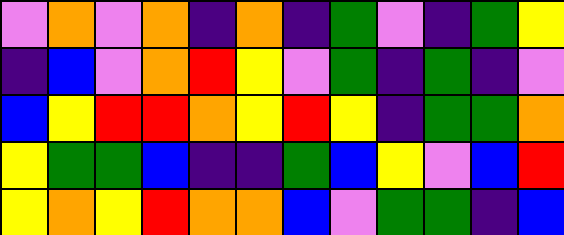[["violet", "orange", "violet", "orange", "indigo", "orange", "indigo", "green", "violet", "indigo", "green", "yellow"], ["indigo", "blue", "violet", "orange", "red", "yellow", "violet", "green", "indigo", "green", "indigo", "violet"], ["blue", "yellow", "red", "red", "orange", "yellow", "red", "yellow", "indigo", "green", "green", "orange"], ["yellow", "green", "green", "blue", "indigo", "indigo", "green", "blue", "yellow", "violet", "blue", "red"], ["yellow", "orange", "yellow", "red", "orange", "orange", "blue", "violet", "green", "green", "indigo", "blue"]]